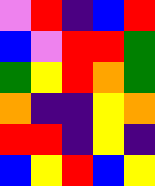[["violet", "red", "indigo", "blue", "red"], ["blue", "violet", "red", "red", "green"], ["green", "yellow", "red", "orange", "green"], ["orange", "indigo", "indigo", "yellow", "orange"], ["red", "red", "indigo", "yellow", "indigo"], ["blue", "yellow", "red", "blue", "yellow"]]